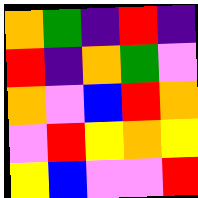[["orange", "green", "indigo", "red", "indigo"], ["red", "indigo", "orange", "green", "violet"], ["orange", "violet", "blue", "red", "orange"], ["violet", "red", "yellow", "orange", "yellow"], ["yellow", "blue", "violet", "violet", "red"]]